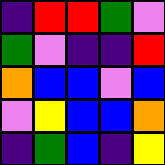[["indigo", "red", "red", "green", "violet"], ["green", "violet", "indigo", "indigo", "red"], ["orange", "blue", "blue", "violet", "blue"], ["violet", "yellow", "blue", "blue", "orange"], ["indigo", "green", "blue", "indigo", "yellow"]]